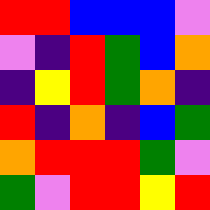[["red", "red", "blue", "blue", "blue", "violet"], ["violet", "indigo", "red", "green", "blue", "orange"], ["indigo", "yellow", "red", "green", "orange", "indigo"], ["red", "indigo", "orange", "indigo", "blue", "green"], ["orange", "red", "red", "red", "green", "violet"], ["green", "violet", "red", "red", "yellow", "red"]]